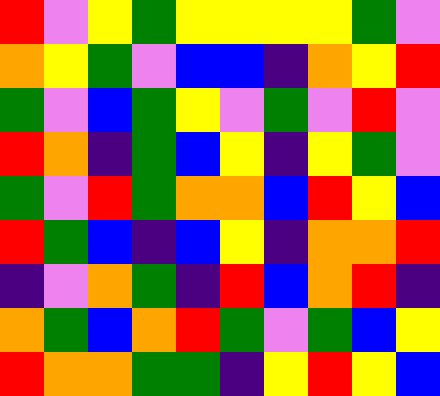[["red", "violet", "yellow", "green", "yellow", "yellow", "yellow", "yellow", "green", "violet"], ["orange", "yellow", "green", "violet", "blue", "blue", "indigo", "orange", "yellow", "red"], ["green", "violet", "blue", "green", "yellow", "violet", "green", "violet", "red", "violet"], ["red", "orange", "indigo", "green", "blue", "yellow", "indigo", "yellow", "green", "violet"], ["green", "violet", "red", "green", "orange", "orange", "blue", "red", "yellow", "blue"], ["red", "green", "blue", "indigo", "blue", "yellow", "indigo", "orange", "orange", "red"], ["indigo", "violet", "orange", "green", "indigo", "red", "blue", "orange", "red", "indigo"], ["orange", "green", "blue", "orange", "red", "green", "violet", "green", "blue", "yellow"], ["red", "orange", "orange", "green", "green", "indigo", "yellow", "red", "yellow", "blue"]]